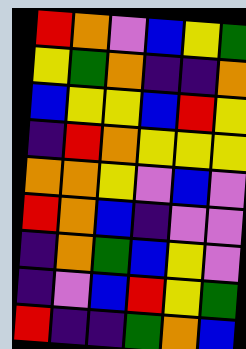[["red", "orange", "violet", "blue", "yellow", "green"], ["yellow", "green", "orange", "indigo", "indigo", "orange"], ["blue", "yellow", "yellow", "blue", "red", "yellow"], ["indigo", "red", "orange", "yellow", "yellow", "yellow"], ["orange", "orange", "yellow", "violet", "blue", "violet"], ["red", "orange", "blue", "indigo", "violet", "violet"], ["indigo", "orange", "green", "blue", "yellow", "violet"], ["indigo", "violet", "blue", "red", "yellow", "green"], ["red", "indigo", "indigo", "green", "orange", "blue"]]